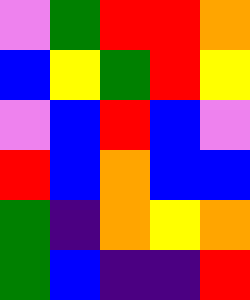[["violet", "green", "red", "red", "orange"], ["blue", "yellow", "green", "red", "yellow"], ["violet", "blue", "red", "blue", "violet"], ["red", "blue", "orange", "blue", "blue"], ["green", "indigo", "orange", "yellow", "orange"], ["green", "blue", "indigo", "indigo", "red"]]